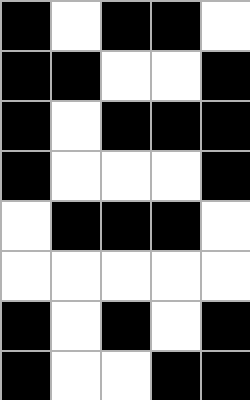[["black", "white", "black", "black", "white"], ["black", "black", "white", "white", "black"], ["black", "white", "black", "black", "black"], ["black", "white", "white", "white", "black"], ["white", "black", "black", "black", "white"], ["white", "white", "white", "white", "white"], ["black", "white", "black", "white", "black"], ["black", "white", "white", "black", "black"]]